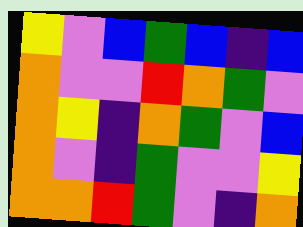[["yellow", "violet", "blue", "green", "blue", "indigo", "blue"], ["orange", "violet", "violet", "red", "orange", "green", "violet"], ["orange", "yellow", "indigo", "orange", "green", "violet", "blue"], ["orange", "violet", "indigo", "green", "violet", "violet", "yellow"], ["orange", "orange", "red", "green", "violet", "indigo", "orange"]]